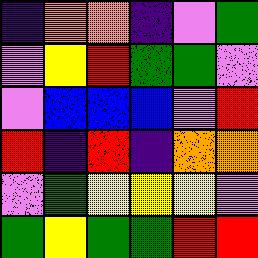[["indigo", "orange", "orange", "indigo", "violet", "green"], ["violet", "yellow", "red", "green", "green", "violet"], ["violet", "blue", "blue", "blue", "violet", "red"], ["red", "indigo", "red", "indigo", "orange", "orange"], ["violet", "green", "yellow", "yellow", "yellow", "violet"], ["green", "yellow", "green", "green", "red", "red"]]